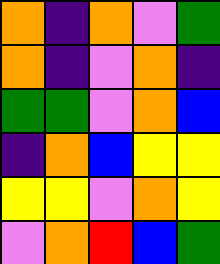[["orange", "indigo", "orange", "violet", "green"], ["orange", "indigo", "violet", "orange", "indigo"], ["green", "green", "violet", "orange", "blue"], ["indigo", "orange", "blue", "yellow", "yellow"], ["yellow", "yellow", "violet", "orange", "yellow"], ["violet", "orange", "red", "blue", "green"]]